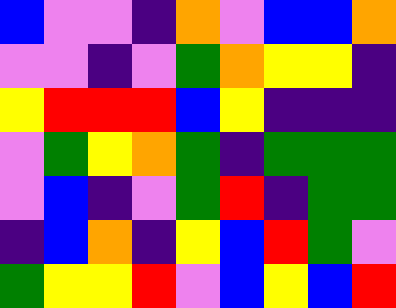[["blue", "violet", "violet", "indigo", "orange", "violet", "blue", "blue", "orange"], ["violet", "violet", "indigo", "violet", "green", "orange", "yellow", "yellow", "indigo"], ["yellow", "red", "red", "red", "blue", "yellow", "indigo", "indigo", "indigo"], ["violet", "green", "yellow", "orange", "green", "indigo", "green", "green", "green"], ["violet", "blue", "indigo", "violet", "green", "red", "indigo", "green", "green"], ["indigo", "blue", "orange", "indigo", "yellow", "blue", "red", "green", "violet"], ["green", "yellow", "yellow", "red", "violet", "blue", "yellow", "blue", "red"]]